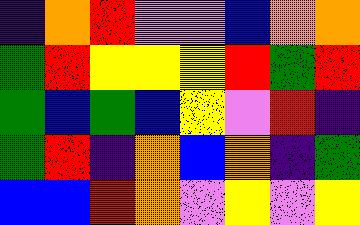[["indigo", "orange", "red", "violet", "violet", "blue", "orange", "orange"], ["green", "red", "yellow", "yellow", "yellow", "red", "green", "red"], ["green", "blue", "green", "blue", "yellow", "violet", "red", "indigo"], ["green", "red", "indigo", "orange", "blue", "orange", "indigo", "green"], ["blue", "blue", "red", "orange", "violet", "yellow", "violet", "yellow"]]